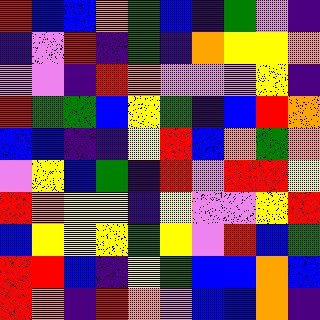[["red", "blue", "blue", "orange", "green", "blue", "indigo", "green", "violet", "indigo"], ["indigo", "violet", "red", "indigo", "green", "indigo", "orange", "yellow", "yellow", "orange"], ["violet", "violet", "indigo", "red", "orange", "violet", "violet", "violet", "yellow", "indigo"], ["red", "green", "green", "blue", "yellow", "green", "indigo", "blue", "red", "orange"], ["blue", "blue", "indigo", "indigo", "yellow", "red", "blue", "orange", "green", "orange"], ["violet", "yellow", "blue", "green", "indigo", "red", "violet", "red", "red", "yellow"], ["red", "orange", "yellow", "yellow", "indigo", "yellow", "violet", "violet", "yellow", "red"], ["blue", "yellow", "yellow", "yellow", "green", "yellow", "violet", "red", "blue", "green"], ["red", "red", "blue", "indigo", "yellow", "green", "blue", "blue", "orange", "blue"], ["red", "orange", "indigo", "red", "orange", "violet", "blue", "blue", "orange", "indigo"]]